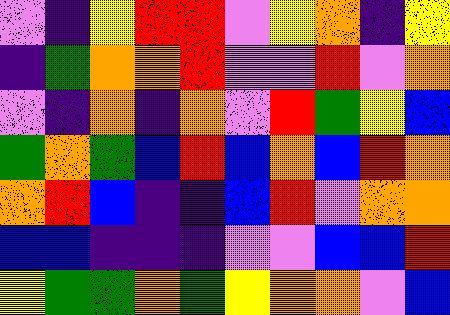[["violet", "indigo", "yellow", "red", "red", "violet", "yellow", "orange", "indigo", "yellow"], ["indigo", "green", "orange", "orange", "red", "violet", "violet", "red", "violet", "orange"], ["violet", "indigo", "orange", "indigo", "orange", "violet", "red", "green", "yellow", "blue"], ["green", "orange", "green", "blue", "red", "blue", "orange", "blue", "red", "orange"], ["orange", "red", "blue", "indigo", "indigo", "blue", "red", "violet", "orange", "orange"], ["blue", "blue", "indigo", "indigo", "indigo", "violet", "violet", "blue", "blue", "red"], ["yellow", "green", "green", "orange", "green", "yellow", "orange", "orange", "violet", "blue"]]